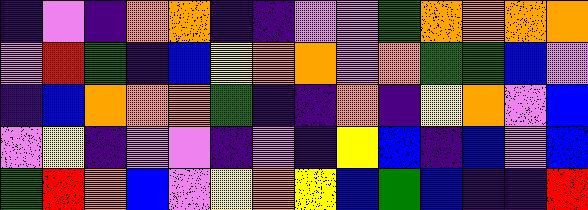[["indigo", "violet", "indigo", "orange", "orange", "indigo", "indigo", "violet", "violet", "green", "orange", "orange", "orange", "orange"], ["violet", "red", "green", "indigo", "blue", "yellow", "orange", "orange", "violet", "orange", "green", "green", "blue", "violet"], ["indigo", "blue", "orange", "orange", "orange", "green", "indigo", "indigo", "orange", "indigo", "yellow", "orange", "violet", "blue"], ["violet", "yellow", "indigo", "violet", "violet", "indigo", "violet", "indigo", "yellow", "blue", "indigo", "blue", "violet", "blue"], ["green", "red", "orange", "blue", "violet", "yellow", "orange", "yellow", "blue", "green", "blue", "indigo", "indigo", "red"]]